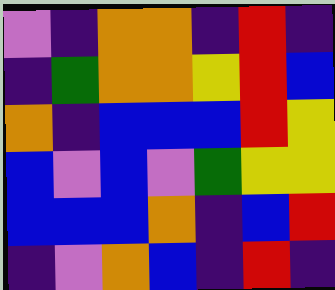[["violet", "indigo", "orange", "orange", "indigo", "red", "indigo"], ["indigo", "green", "orange", "orange", "yellow", "red", "blue"], ["orange", "indigo", "blue", "blue", "blue", "red", "yellow"], ["blue", "violet", "blue", "violet", "green", "yellow", "yellow"], ["blue", "blue", "blue", "orange", "indigo", "blue", "red"], ["indigo", "violet", "orange", "blue", "indigo", "red", "indigo"]]